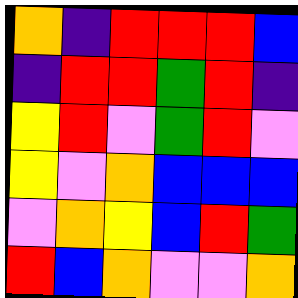[["orange", "indigo", "red", "red", "red", "blue"], ["indigo", "red", "red", "green", "red", "indigo"], ["yellow", "red", "violet", "green", "red", "violet"], ["yellow", "violet", "orange", "blue", "blue", "blue"], ["violet", "orange", "yellow", "blue", "red", "green"], ["red", "blue", "orange", "violet", "violet", "orange"]]